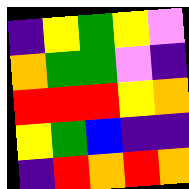[["indigo", "yellow", "green", "yellow", "violet"], ["orange", "green", "green", "violet", "indigo"], ["red", "red", "red", "yellow", "orange"], ["yellow", "green", "blue", "indigo", "indigo"], ["indigo", "red", "orange", "red", "orange"]]